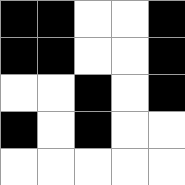[["black", "black", "white", "white", "black"], ["black", "black", "white", "white", "black"], ["white", "white", "black", "white", "black"], ["black", "white", "black", "white", "white"], ["white", "white", "white", "white", "white"]]